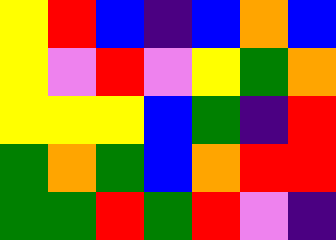[["yellow", "red", "blue", "indigo", "blue", "orange", "blue"], ["yellow", "violet", "red", "violet", "yellow", "green", "orange"], ["yellow", "yellow", "yellow", "blue", "green", "indigo", "red"], ["green", "orange", "green", "blue", "orange", "red", "red"], ["green", "green", "red", "green", "red", "violet", "indigo"]]